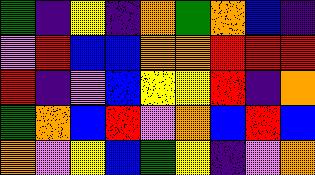[["green", "indigo", "yellow", "indigo", "orange", "green", "orange", "blue", "indigo"], ["violet", "red", "blue", "blue", "orange", "orange", "red", "red", "red"], ["red", "indigo", "violet", "blue", "yellow", "yellow", "red", "indigo", "orange"], ["green", "orange", "blue", "red", "violet", "orange", "blue", "red", "blue"], ["orange", "violet", "yellow", "blue", "green", "yellow", "indigo", "violet", "orange"]]